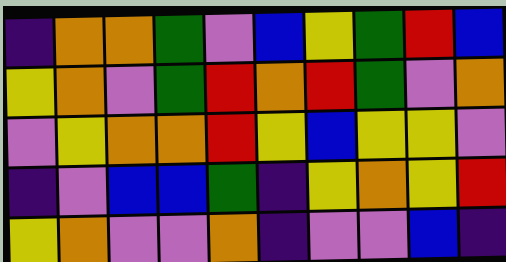[["indigo", "orange", "orange", "green", "violet", "blue", "yellow", "green", "red", "blue"], ["yellow", "orange", "violet", "green", "red", "orange", "red", "green", "violet", "orange"], ["violet", "yellow", "orange", "orange", "red", "yellow", "blue", "yellow", "yellow", "violet"], ["indigo", "violet", "blue", "blue", "green", "indigo", "yellow", "orange", "yellow", "red"], ["yellow", "orange", "violet", "violet", "orange", "indigo", "violet", "violet", "blue", "indigo"]]